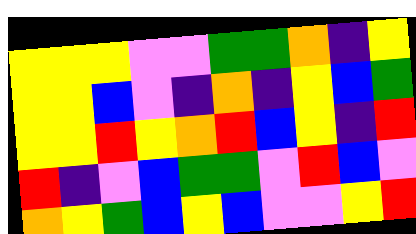[["yellow", "yellow", "yellow", "violet", "violet", "green", "green", "orange", "indigo", "yellow"], ["yellow", "yellow", "blue", "violet", "indigo", "orange", "indigo", "yellow", "blue", "green"], ["yellow", "yellow", "red", "yellow", "orange", "red", "blue", "yellow", "indigo", "red"], ["red", "indigo", "violet", "blue", "green", "green", "violet", "red", "blue", "violet"], ["orange", "yellow", "green", "blue", "yellow", "blue", "violet", "violet", "yellow", "red"]]